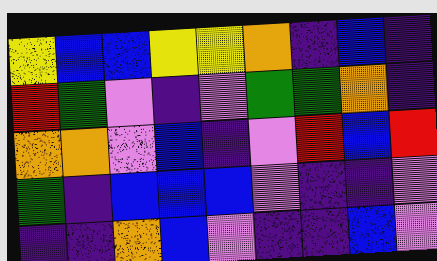[["yellow", "blue", "blue", "yellow", "yellow", "orange", "indigo", "blue", "indigo"], ["red", "green", "violet", "indigo", "violet", "green", "green", "orange", "indigo"], ["orange", "orange", "violet", "blue", "indigo", "violet", "red", "blue", "red"], ["green", "indigo", "blue", "blue", "blue", "violet", "indigo", "indigo", "violet"], ["indigo", "indigo", "orange", "blue", "violet", "indigo", "indigo", "blue", "violet"]]